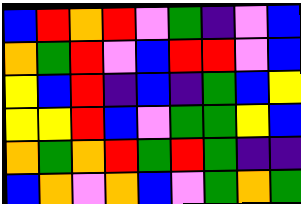[["blue", "red", "orange", "red", "violet", "green", "indigo", "violet", "blue"], ["orange", "green", "red", "violet", "blue", "red", "red", "violet", "blue"], ["yellow", "blue", "red", "indigo", "blue", "indigo", "green", "blue", "yellow"], ["yellow", "yellow", "red", "blue", "violet", "green", "green", "yellow", "blue"], ["orange", "green", "orange", "red", "green", "red", "green", "indigo", "indigo"], ["blue", "orange", "violet", "orange", "blue", "violet", "green", "orange", "green"]]